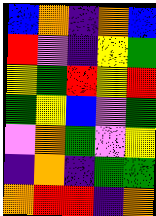[["blue", "orange", "indigo", "orange", "blue"], ["red", "violet", "indigo", "yellow", "green"], ["yellow", "green", "red", "yellow", "red"], ["green", "yellow", "blue", "violet", "green"], ["violet", "orange", "green", "violet", "yellow"], ["indigo", "orange", "indigo", "green", "green"], ["orange", "red", "red", "indigo", "orange"]]